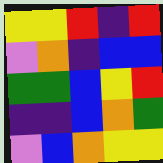[["yellow", "yellow", "red", "indigo", "red"], ["violet", "orange", "indigo", "blue", "blue"], ["green", "green", "blue", "yellow", "red"], ["indigo", "indigo", "blue", "orange", "green"], ["violet", "blue", "orange", "yellow", "yellow"]]